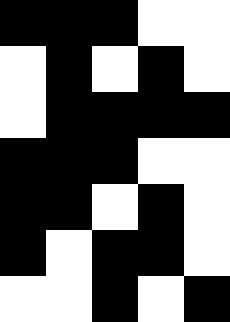[["black", "black", "black", "white", "white"], ["white", "black", "white", "black", "white"], ["white", "black", "black", "black", "black"], ["black", "black", "black", "white", "white"], ["black", "black", "white", "black", "white"], ["black", "white", "black", "black", "white"], ["white", "white", "black", "white", "black"]]